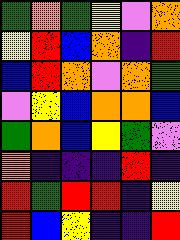[["green", "orange", "green", "yellow", "violet", "orange"], ["yellow", "red", "blue", "orange", "indigo", "red"], ["blue", "red", "orange", "violet", "orange", "green"], ["violet", "yellow", "blue", "orange", "orange", "blue"], ["green", "orange", "blue", "yellow", "green", "violet"], ["orange", "indigo", "indigo", "indigo", "red", "indigo"], ["red", "green", "red", "red", "indigo", "yellow"], ["red", "blue", "yellow", "indigo", "indigo", "red"]]